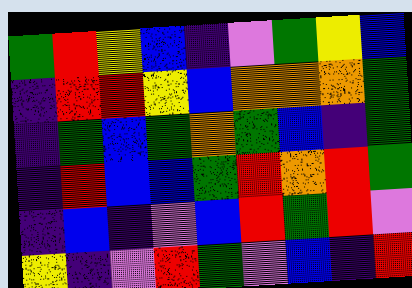[["green", "red", "yellow", "blue", "indigo", "violet", "green", "yellow", "blue"], ["indigo", "red", "red", "yellow", "blue", "orange", "orange", "orange", "green"], ["indigo", "green", "blue", "green", "orange", "green", "blue", "indigo", "green"], ["indigo", "red", "blue", "blue", "green", "red", "orange", "red", "green"], ["indigo", "blue", "indigo", "violet", "blue", "red", "green", "red", "violet"], ["yellow", "indigo", "violet", "red", "green", "violet", "blue", "indigo", "red"]]